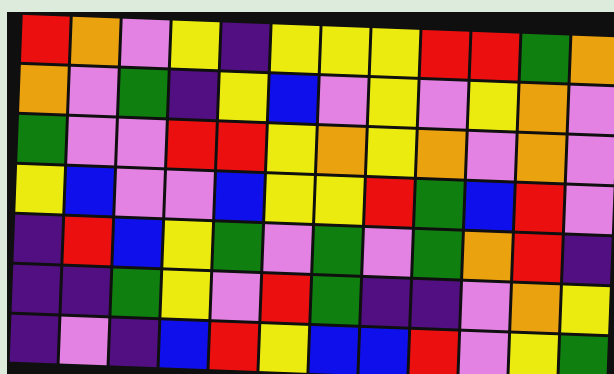[["red", "orange", "violet", "yellow", "indigo", "yellow", "yellow", "yellow", "red", "red", "green", "orange"], ["orange", "violet", "green", "indigo", "yellow", "blue", "violet", "yellow", "violet", "yellow", "orange", "violet"], ["green", "violet", "violet", "red", "red", "yellow", "orange", "yellow", "orange", "violet", "orange", "violet"], ["yellow", "blue", "violet", "violet", "blue", "yellow", "yellow", "red", "green", "blue", "red", "violet"], ["indigo", "red", "blue", "yellow", "green", "violet", "green", "violet", "green", "orange", "red", "indigo"], ["indigo", "indigo", "green", "yellow", "violet", "red", "green", "indigo", "indigo", "violet", "orange", "yellow"], ["indigo", "violet", "indigo", "blue", "red", "yellow", "blue", "blue", "red", "violet", "yellow", "green"]]